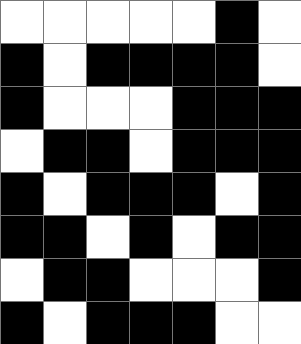[["white", "white", "white", "white", "white", "black", "white"], ["black", "white", "black", "black", "black", "black", "white"], ["black", "white", "white", "white", "black", "black", "black"], ["white", "black", "black", "white", "black", "black", "black"], ["black", "white", "black", "black", "black", "white", "black"], ["black", "black", "white", "black", "white", "black", "black"], ["white", "black", "black", "white", "white", "white", "black"], ["black", "white", "black", "black", "black", "white", "white"]]